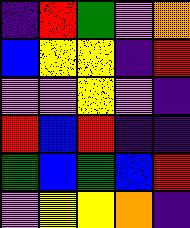[["indigo", "red", "green", "violet", "orange"], ["blue", "yellow", "yellow", "indigo", "red"], ["violet", "violet", "yellow", "violet", "indigo"], ["red", "blue", "red", "indigo", "indigo"], ["green", "blue", "green", "blue", "red"], ["violet", "yellow", "yellow", "orange", "indigo"]]